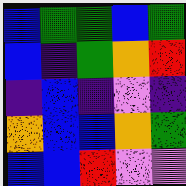[["blue", "green", "green", "blue", "green"], ["blue", "indigo", "green", "orange", "red"], ["indigo", "blue", "indigo", "violet", "indigo"], ["orange", "blue", "blue", "orange", "green"], ["blue", "blue", "red", "violet", "violet"]]